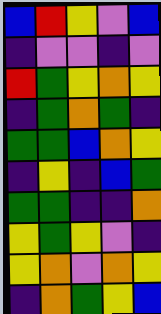[["blue", "red", "yellow", "violet", "blue"], ["indigo", "violet", "violet", "indigo", "violet"], ["red", "green", "yellow", "orange", "yellow"], ["indigo", "green", "orange", "green", "indigo"], ["green", "green", "blue", "orange", "yellow"], ["indigo", "yellow", "indigo", "blue", "green"], ["green", "green", "indigo", "indigo", "orange"], ["yellow", "green", "yellow", "violet", "indigo"], ["yellow", "orange", "violet", "orange", "yellow"], ["indigo", "orange", "green", "yellow", "blue"]]